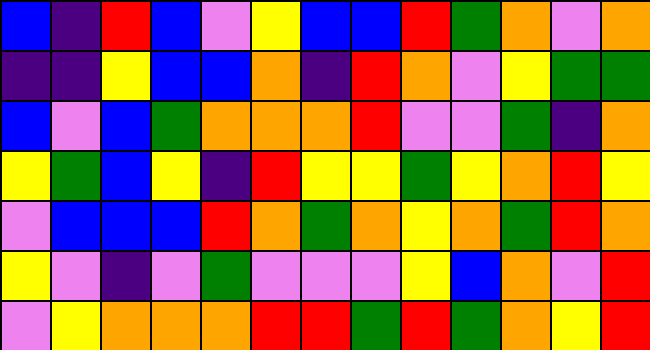[["blue", "indigo", "red", "blue", "violet", "yellow", "blue", "blue", "red", "green", "orange", "violet", "orange"], ["indigo", "indigo", "yellow", "blue", "blue", "orange", "indigo", "red", "orange", "violet", "yellow", "green", "green"], ["blue", "violet", "blue", "green", "orange", "orange", "orange", "red", "violet", "violet", "green", "indigo", "orange"], ["yellow", "green", "blue", "yellow", "indigo", "red", "yellow", "yellow", "green", "yellow", "orange", "red", "yellow"], ["violet", "blue", "blue", "blue", "red", "orange", "green", "orange", "yellow", "orange", "green", "red", "orange"], ["yellow", "violet", "indigo", "violet", "green", "violet", "violet", "violet", "yellow", "blue", "orange", "violet", "red"], ["violet", "yellow", "orange", "orange", "orange", "red", "red", "green", "red", "green", "orange", "yellow", "red"]]